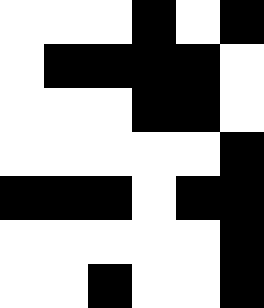[["white", "white", "white", "black", "white", "black"], ["white", "black", "black", "black", "black", "white"], ["white", "white", "white", "black", "black", "white"], ["white", "white", "white", "white", "white", "black"], ["black", "black", "black", "white", "black", "black"], ["white", "white", "white", "white", "white", "black"], ["white", "white", "black", "white", "white", "black"]]